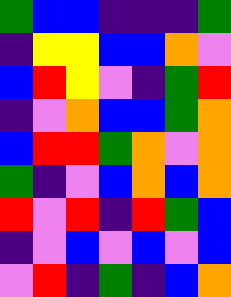[["green", "blue", "blue", "indigo", "indigo", "indigo", "green"], ["indigo", "yellow", "yellow", "blue", "blue", "orange", "violet"], ["blue", "red", "yellow", "violet", "indigo", "green", "red"], ["indigo", "violet", "orange", "blue", "blue", "green", "orange"], ["blue", "red", "red", "green", "orange", "violet", "orange"], ["green", "indigo", "violet", "blue", "orange", "blue", "orange"], ["red", "violet", "red", "indigo", "red", "green", "blue"], ["indigo", "violet", "blue", "violet", "blue", "violet", "blue"], ["violet", "red", "indigo", "green", "indigo", "blue", "orange"]]